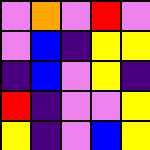[["violet", "orange", "violet", "red", "violet"], ["violet", "blue", "indigo", "yellow", "yellow"], ["indigo", "blue", "violet", "yellow", "indigo"], ["red", "indigo", "violet", "violet", "yellow"], ["yellow", "indigo", "violet", "blue", "yellow"]]